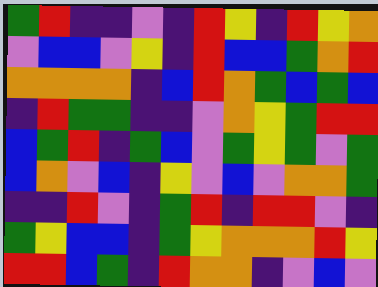[["green", "red", "indigo", "indigo", "violet", "indigo", "red", "yellow", "indigo", "red", "yellow", "orange"], ["violet", "blue", "blue", "violet", "yellow", "indigo", "red", "blue", "blue", "green", "orange", "red"], ["orange", "orange", "orange", "orange", "indigo", "blue", "red", "orange", "green", "blue", "green", "blue"], ["indigo", "red", "green", "green", "indigo", "indigo", "violet", "orange", "yellow", "green", "red", "red"], ["blue", "green", "red", "indigo", "green", "blue", "violet", "green", "yellow", "green", "violet", "green"], ["blue", "orange", "violet", "blue", "indigo", "yellow", "violet", "blue", "violet", "orange", "orange", "green"], ["indigo", "indigo", "red", "violet", "indigo", "green", "red", "indigo", "red", "red", "violet", "indigo"], ["green", "yellow", "blue", "blue", "indigo", "green", "yellow", "orange", "orange", "orange", "red", "yellow"], ["red", "red", "blue", "green", "indigo", "red", "orange", "orange", "indigo", "violet", "blue", "violet"]]